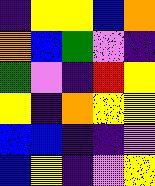[["indigo", "yellow", "yellow", "blue", "orange"], ["orange", "blue", "green", "violet", "indigo"], ["green", "violet", "indigo", "red", "yellow"], ["yellow", "indigo", "orange", "yellow", "yellow"], ["blue", "blue", "indigo", "indigo", "violet"], ["blue", "yellow", "indigo", "violet", "yellow"]]